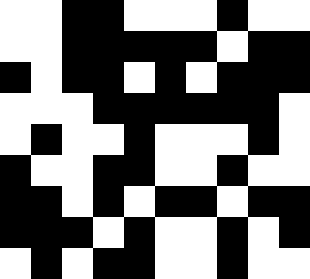[["white", "white", "black", "black", "white", "white", "white", "black", "white", "white"], ["white", "white", "black", "black", "black", "black", "black", "white", "black", "black"], ["black", "white", "black", "black", "white", "black", "white", "black", "black", "black"], ["white", "white", "white", "black", "black", "black", "black", "black", "black", "white"], ["white", "black", "white", "white", "black", "white", "white", "white", "black", "white"], ["black", "white", "white", "black", "black", "white", "white", "black", "white", "white"], ["black", "black", "white", "black", "white", "black", "black", "white", "black", "black"], ["black", "black", "black", "white", "black", "white", "white", "black", "white", "black"], ["white", "black", "white", "black", "black", "white", "white", "black", "white", "white"]]